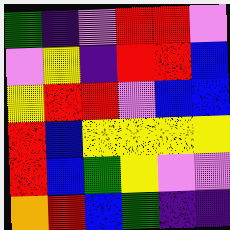[["green", "indigo", "violet", "red", "red", "violet"], ["violet", "yellow", "indigo", "red", "red", "blue"], ["yellow", "red", "red", "violet", "blue", "blue"], ["red", "blue", "yellow", "yellow", "yellow", "yellow"], ["red", "blue", "green", "yellow", "violet", "violet"], ["orange", "red", "blue", "green", "indigo", "indigo"]]